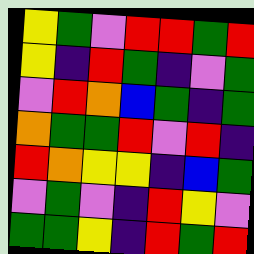[["yellow", "green", "violet", "red", "red", "green", "red"], ["yellow", "indigo", "red", "green", "indigo", "violet", "green"], ["violet", "red", "orange", "blue", "green", "indigo", "green"], ["orange", "green", "green", "red", "violet", "red", "indigo"], ["red", "orange", "yellow", "yellow", "indigo", "blue", "green"], ["violet", "green", "violet", "indigo", "red", "yellow", "violet"], ["green", "green", "yellow", "indigo", "red", "green", "red"]]